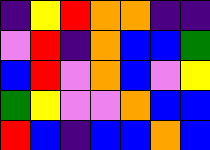[["indigo", "yellow", "red", "orange", "orange", "indigo", "indigo"], ["violet", "red", "indigo", "orange", "blue", "blue", "green"], ["blue", "red", "violet", "orange", "blue", "violet", "yellow"], ["green", "yellow", "violet", "violet", "orange", "blue", "blue"], ["red", "blue", "indigo", "blue", "blue", "orange", "blue"]]